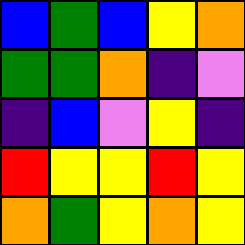[["blue", "green", "blue", "yellow", "orange"], ["green", "green", "orange", "indigo", "violet"], ["indigo", "blue", "violet", "yellow", "indigo"], ["red", "yellow", "yellow", "red", "yellow"], ["orange", "green", "yellow", "orange", "yellow"]]